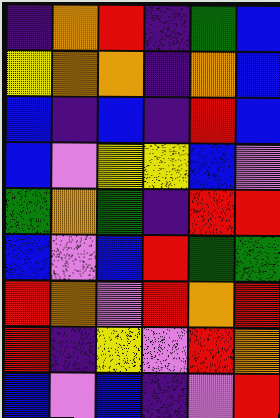[["indigo", "orange", "red", "indigo", "green", "blue"], ["yellow", "orange", "orange", "indigo", "orange", "blue"], ["blue", "indigo", "blue", "indigo", "red", "blue"], ["blue", "violet", "yellow", "yellow", "blue", "violet"], ["green", "orange", "green", "indigo", "red", "red"], ["blue", "violet", "blue", "red", "green", "green"], ["red", "orange", "violet", "red", "orange", "red"], ["red", "indigo", "yellow", "violet", "red", "orange"], ["blue", "violet", "blue", "indigo", "violet", "red"]]